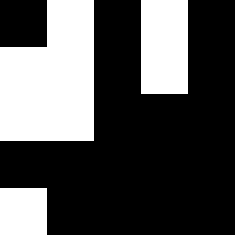[["black", "white", "black", "white", "black"], ["white", "white", "black", "white", "black"], ["white", "white", "black", "black", "black"], ["black", "black", "black", "black", "black"], ["white", "black", "black", "black", "black"]]